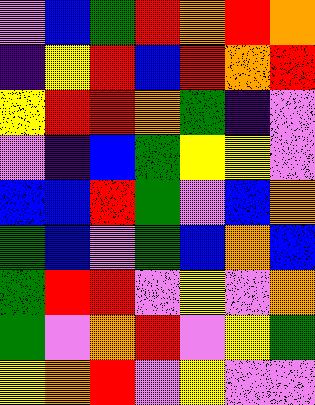[["violet", "blue", "green", "red", "orange", "red", "orange"], ["indigo", "yellow", "red", "blue", "red", "orange", "red"], ["yellow", "red", "red", "orange", "green", "indigo", "violet"], ["violet", "indigo", "blue", "green", "yellow", "yellow", "violet"], ["blue", "blue", "red", "green", "violet", "blue", "orange"], ["green", "blue", "violet", "green", "blue", "orange", "blue"], ["green", "red", "red", "violet", "yellow", "violet", "orange"], ["green", "violet", "orange", "red", "violet", "yellow", "green"], ["yellow", "orange", "red", "violet", "yellow", "violet", "violet"]]